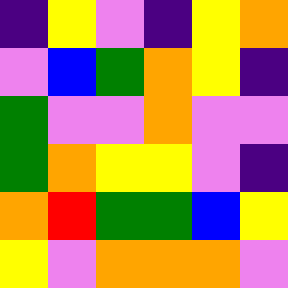[["indigo", "yellow", "violet", "indigo", "yellow", "orange"], ["violet", "blue", "green", "orange", "yellow", "indigo"], ["green", "violet", "violet", "orange", "violet", "violet"], ["green", "orange", "yellow", "yellow", "violet", "indigo"], ["orange", "red", "green", "green", "blue", "yellow"], ["yellow", "violet", "orange", "orange", "orange", "violet"]]